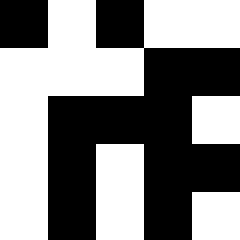[["black", "white", "black", "white", "white"], ["white", "white", "white", "black", "black"], ["white", "black", "black", "black", "white"], ["white", "black", "white", "black", "black"], ["white", "black", "white", "black", "white"]]